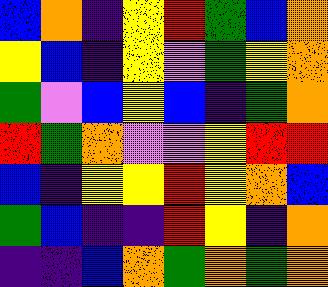[["blue", "orange", "indigo", "yellow", "red", "green", "blue", "orange"], ["yellow", "blue", "indigo", "yellow", "violet", "green", "yellow", "orange"], ["green", "violet", "blue", "yellow", "blue", "indigo", "green", "orange"], ["red", "green", "orange", "violet", "violet", "yellow", "red", "red"], ["blue", "indigo", "yellow", "yellow", "red", "yellow", "orange", "blue"], ["green", "blue", "indigo", "indigo", "red", "yellow", "indigo", "orange"], ["indigo", "indigo", "blue", "orange", "green", "orange", "green", "orange"]]